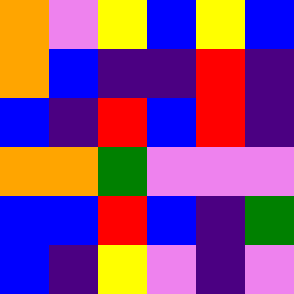[["orange", "violet", "yellow", "blue", "yellow", "blue"], ["orange", "blue", "indigo", "indigo", "red", "indigo"], ["blue", "indigo", "red", "blue", "red", "indigo"], ["orange", "orange", "green", "violet", "violet", "violet"], ["blue", "blue", "red", "blue", "indigo", "green"], ["blue", "indigo", "yellow", "violet", "indigo", "violet"]]